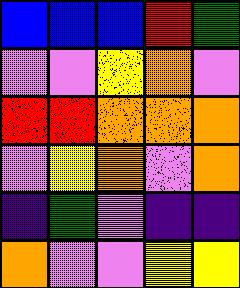[["blue", "blue", "blue", "red", "green"], ["violet", "violet", "yellow", "orange", "violet"], ["red", "red", "orange", "orange", "orange"], ["violet", "yellow", "orange", "violet", "orange"], ["indigo", "green", "violet", "indigo", "indigo"], ["orange", "violet", "violet", "yellow", "yellow"]]